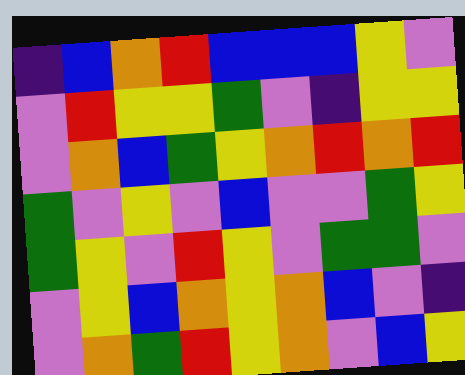[["indigo", "blue", "orange", "red", "blue", "blue", "blue", "yellow", "violet"], ["violet", "red", "yellow", "yellow", "green", "violet", "indigo", "yellow", "yellow"], ["violet", "orange", "blue", "green", "yellow", "orange", "red", "orange", "red"], ["green", "violet", "yellow", "violet", "blue", "violet", "violet", "green", "yellow"], ["green", "yellow", "violet", "red", "yellow", "violet", "green", "green", "violet"], ["violet", "yellow", "blue", "orange", "yellow", "orange", "blue", "violet", "indigo"], ["violet", "orange", "green", "red", "yellow", "orange", "violet", "blue", "yellow"]]